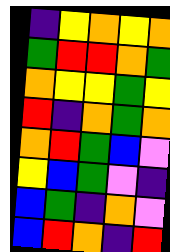[["indigo", "yellow", "orange", "yellow", "orange"], ["green", "red", "red", "orange", "green"], ["orange", "yellow", "yellow", "green", "yellow"], ["red", "indigo", "orange", "green", "orange"], ["orange", "red", "green", "blue", "violet"], ["yellow", "blue", "green", "violet", "indigo"], ["blue", "green", "indigo", "orange", "violet"], ["blue", "red", "orange", "indigo", "red"]]